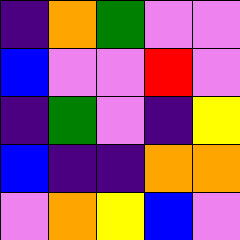[["indigo", "orange", "green", "violet", "violet"], ["blue", "violet", "violet", "red", "violet"], ["indigo", "green", "violet", "indigo", "yellow"], ["blue", "indigo", "indigo", "orange", "orange"], ["violet", "orange", "yellow", "blue", "violet"]]